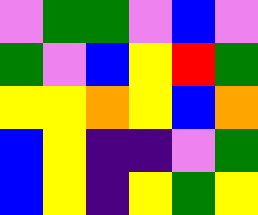[["violet", "green", "green", "violet", "blue", "violet"], ["green", "violet", "blue", "yellow", "red", "green"], ["yellow", "yellow", "orange", "yellow", "blue", "orange"], ["blue", "yellow", "indigo", "indigo", "violet", "green"], ["blue", "yellow", "indigo", "yellow", "green", "yellow"]]